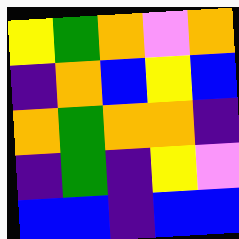[["yellow", "green", "orange", "violet", "orange"], ["indigo", "orange", "blue", "yellow", "blue"], ["orange", "green", "orange", "orange", "indigo"], ["indigo", "green", "indigo", "yellow", "violet"], ["blue", "blue", "indigo", "blue", "blue"]]